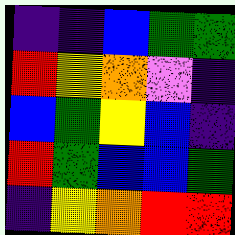[["indigo", "indigo", "blue", "green", "green"], ["red", "yellow", "orange", "violet", "indigo"], ["blue", "green", "yellow", "blue", "indigo"], ["red", "green", "blue", "blue", "green"], ["indigo", "yellow", "orange", "red", "red"]]